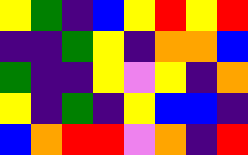[["yellow", "green", "indigo", "blue", "yellow", "red", "yellow", "red"], ["indigo", "indigo", "green", "yellow", "indigo", "orange", "orange", "blue"], ["green", "indigo", "indigo", "yellow", "violet", "yellow", "indigo", "orange"], ["yellow", "indigo", "green", "indigo", "yellow", "blue", "blue", "indigo"], ["blue", "orange", "red", "red", "violet", "orange", "indigo", "red"]]